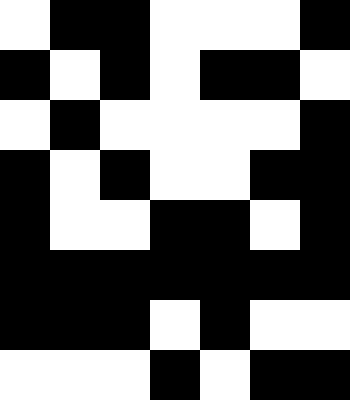[["white", "black", "black", "white", "white", "white", "black"], ["black", "white", "black", "white", "black", "black", "white"], ["white", "black", "white", "white", "white", "white", "black"], ["black", "white", "black", "white", "white", "black", "black"], ["black", "white", "white", "black", "black", "white", "black"], ["black", "black", "black", "black", "black", "black", "black"], ["black", "black", "black", "white", "black", "white", "white"], ["white", "white", "white", "black", "white", "black", "black"]]